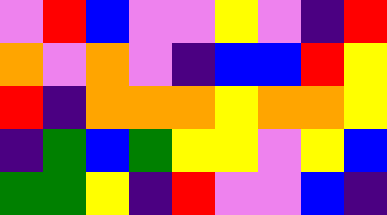[["violet", "red", "blue", "violet", "violet", "yellow", "violet", "indigo", "red"], ["orange", "violet", "orange", "violet", "indigo", "blue", "blue", "red", "yellow"], ["red", "indigo", "orange", "orange", "orange", "yellow", "orange", "orange", "yellow"], ["indigo", "green", "blue", "green", "yellow", "yellow", "violet", "yellow", "blue"], ["green", "green", "yellow", "indigo", "red", "violet", "violet", "blue", "indigo"]]